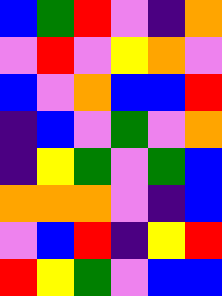[["blue", "green", "red", "violet", "indigo", "orange"], ["violet", "red", "violet", "yellow", "orange", "violet"], ["blue", "violet", "orange", "blue", "blue", "red"], ["indigo", "blue", "violet", "green", "violet", "orange"], ["indigo", "yellow", "green", "violet", "green", "blue"], ["orange", "orange", "orange", "violet", "indigo", "blue"], ["violet", "blue", "red", "indigo", "yellow", "red"], ["red", "yellow", "green", "violet", "blue", "blue"]]